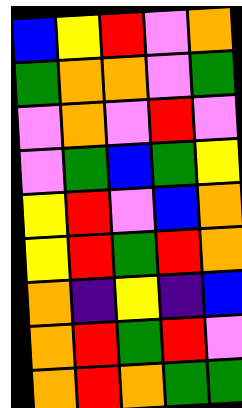[["blue", "yellow", "red", "violet", "orange"], ["green", "orange", "orange", "violet", "green"], ["violet", "orange", "violet", "red", "violet"], ["violet", "green", "blue", "green", "yellow"], ["yellow", "red", "violet", "blue", "orange"], ["yellow", "red", "green", "red", "orange"], ["orange", "indigo", "yellow", "indigo", "blue"], ["orange", "red", "green", "red", "violet"], ["orange", "red", "orange", "green", "green"]]